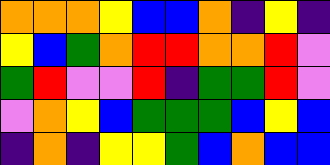[["orange", "orange", "orange", "yellow", "blue", "blue", "orange", "indigo", "yellow", "indigo"], ["yellow", "blue", "green", "orange", "red", "red", "orange", "orange", "red", "violet"], ["green", "red", "violet", "violet", "red", "indigo", "green", "green", "red", "violet"], ["violet", "orange", "yellow", "blue", "green", "green", "green", "blue", "yellow", "blue"], ["indigo", "orange", "indigo", "yellow", "yellow", "green", "blue", "orange", "blue", "blue"]]